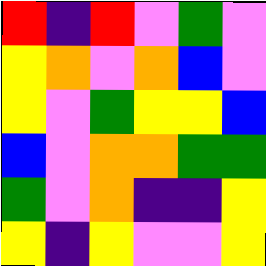[["red", "indigo", "red", "violet", "green", "violet"], ["yellow", "orange", "violet", "orange", "blue", "violet"], ["yellow", "violet", "green", "yellow", "yellow", "blue"], ["blue", "violet", "orange", "orange", "green", "green"], ["green", "violet", "orange", "indigo", "indigo", "yellow"], ["yellow", "indigo", "yellow", "violet", "violet", "yellow"]]